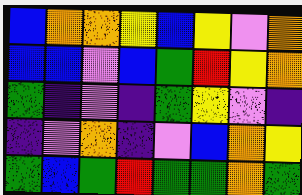[["blue", "orange", "orange", "yellow", "blue", "yellow", "violet", "orange"], ["blue", "blue", "violet", "blue", "green", "red", "yellow", "orange"], ["green", "indigo", "violet", "indigo", "green", "yellow", "violet", "indigo"], ["indigo", "violet", "orange", "indigo", "violet", "blue", "orange", "yellow"], ["green", "blue", "green", "red", "green", "green", "orange", "green"]]